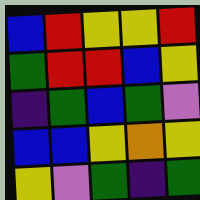[["blue", "red", "yellow", "yellow", "red"], ["green", "red", "red", "blue", "yellow"], ["indigo", "green", "blue", "green", "violet"], ["blue", "blue", "yellow", "orange", "yellow"], ["yellow", "violet", "green", "indigo", "green"]]